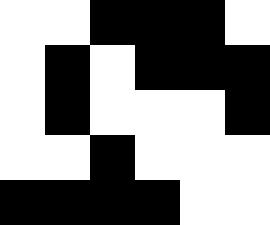[["white", "white", "black", "black", "black", "white"], ["white", "black", "white", "black", "black", "black"], ["white", "black", "white", "white", "white", "black"], ["white", "white", "black", "white", "white", "white"], ["black", "black", "black", "black", "white", "white"]]